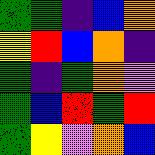[["green", "green", "indigo", "blue", "orange"], ["yellow", "red", "blue", "orange", "indigo"], ["green", "indigo", "green", "orange", "violet"], ["green", "blue", "red", "green", "red"], ["green", "yellow", "violet", "orange", "blue"]]